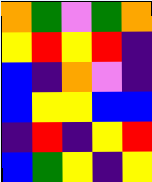[["orange", "green", "violet", "green", "orange"], ["yellow", "red", "yellow", "red", "indigo"], ["blue", "indigo", "orange", "violet", "indigo"], ["blue", "yellow", "yellow", "blue", "blue"], ["indigo", "red", "indigo", "yellow", "red"], ["blue", "green", "yellow", "indigo", "yellow"]]